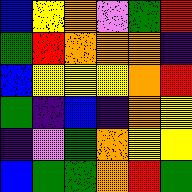[["blue", "yellow", "orange", "violet", "green", "red"], ["green", "red", "orange", "orange", "orange", "indigo"], ["blue", "yellow", "yellow", "yellow", "orange", "red"], ["green", "indigo", "blue", "indigo", "orange", "yellow"], ["indigo", "violet", "green", "orange", "yellow", "yellow"], ["blue", "green", "green", "orange", "red", "green"]]